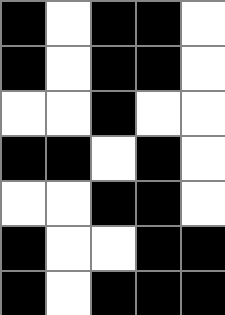[["black", "white", "black", "black", "white"], ["black", "white", "black", "black", "white"], ["white", "white", "black", "white", "white"], ["black", "black", "white", "black", "white"], ["white", "white", "black", "black", "white"], ["black", "white", "white", "black", "black"], ["black", "white", "black", "black", "black"]]